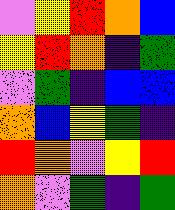[["violet", "yellow", "red", "orange", "blue"], ["yellow", "red", "orange", "indigo", "green"], ["violet", "green", "indigo", "blue", "blue"], ["orange", "blue", "yellow", "green", "indigo"], ["red", "orange", "violet", "yellow", "red"], ["orange", "violet", "green", "indigo", "green"]]